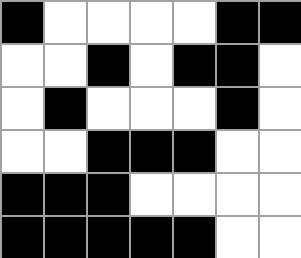[["black", "white", "white", "white", "white", "black", "black"], ["white", "white", "black", "white", "black", "black", "white"], ["white", "black", "white", "white", "white", "black", "white"], ["white", "white", "black", "black", "black", "white", "white"], ["black", "black", "black", "white", "white", "white", "white"], ["black", "black", "black", "black", "black", "white", "white"]]